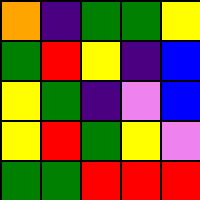[["orange", "indigo", "green", "green", "yellow"], ["green", "red", "yellow", "indigo", "blue"], ["yellow", "green", "indigo", "violet", "blue"], ["yellow", "red", "green", "yellow", "violet"], ["green", "green", "red", "red", "red"]]